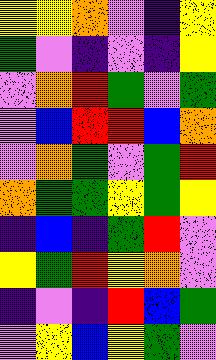[["yellow", "yellow", "orange", "violet", "indigo", "yellow"], ["green", "violet", "indigo", "violet", "indigo", "yellow"], ["violet", "orange", "red", "green", "violet", "green"], ["violet", "blue", "red", "red", "blue", "orange"], ["violet", "orange", "green", "violet", "green", "red"], ["orange", "green", "green", "yellow", "green", "yellow"], ["indigo", "blue", "indigo", "green", "red", "violet"], ["yellow", "green", "red", "yellow", "orange", "violet"], ["indigo", "violet", "indigo", "red", "blue", "green"], ["violet", "yellow", "blue", "yellow", "green", "violet"]]